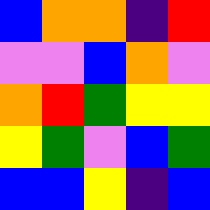[["blue", "orange", "orange", "indigo", "red"], ["violet", "violet", "blue", "orange", "violet"], ["orange", "red", "green", "yellow", "yellow"], ["yellow", "green", "violet", "blue", "green"], ["blue", "blue", "yellow", "indigo", "blue"]]